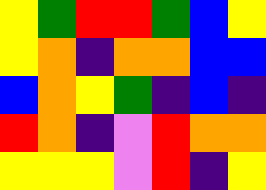[["yellow", "green", "red", "red", "green", "blue", "yellow"], ["yellow", "orange", "indigo", "orange", "orange", "blue", "blue"], ["blue", "orange", "yellow", "green", "indigo", "blue", "indigo"], ["red", "orange", "indigo", "violet", "red", "orange", "orange"], ["yellow", "yellow", "yellow", "violet", "red", "indigo", "yellow"]]